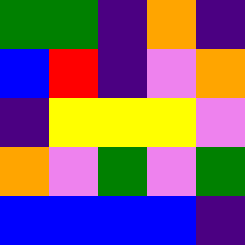[["green", "green", "indigo", "orange", "indigo"], ["blue", "red", "indigo", "violet", "orange"], ["indigo", "yellow", "yellow", "yellow", "violet"], ["orange", "violet", "green", "violet", "green"], ["blue", "blue", "blue", "blue", "indigo"]]